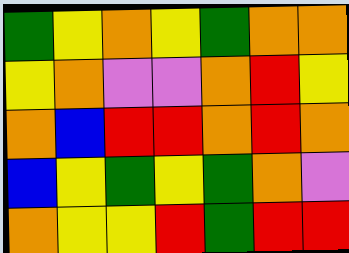[["green", "yellow", "orange", "yellow", "green", "orange", "orange"], ["yellow", "orange", "violet", "violet", "orange", "red", "yellow"], ["orange", "blue", "red", "red", "orange", "red", "orange"], ["blue", "yellow", "green", "yellow", "green", "orange", "violet"], ["orange", "yellow", "yellow", "red", "green", "red", "red"]]